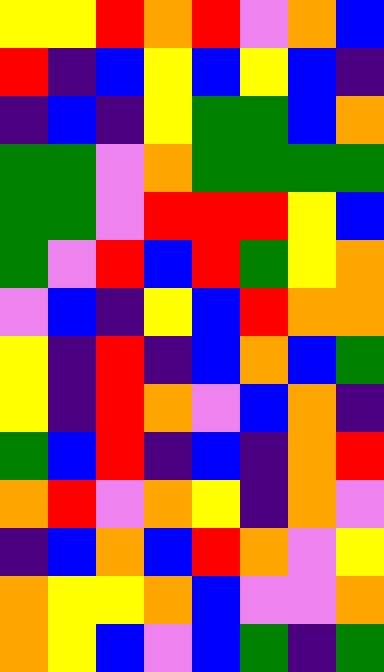[["yellow", "yellow", "red", "orange", "red", "violet", "orange", "blue"], ["red", "indigo", "blue", "yellow", "blue", "yellow", "blue", "indigo"], ["indigo", "blue", "indigo", "yellow", "green", "green", "blue", "orange"], ["green", "green", "violet", "orange", "green", "green", "green", "green"], ["green", "green", "violet", "red", "red", "red", "yellow", "blue"], ["green", "violet", "red", "blue", "red", "green", "yellow", "orange"], ["violet", "blue", "indigo", "yellow", "blue", "red", "orange", "orange"], ["yellow", "indigo", "red", "indigo", "blue", "orange", "blue", "green"], ["yellow", "indigo", "red", "orange", "violet", "blue", "orange", "indigo"], ["green", "blue", "red", "indigo", "blue", "indigo", "orange", "red"], ["orange", "red", "violet", "orange", "yellow", "indigo", "orange", "violet"], ["indigo", "blue", "orange", "blue", "red", "orange", "violet", "yellow"], ["orange", "yellow", "yellow", "orange", "blue", "violet", "violet", "orange"], ["orange", "yellow", "blue", "violet", "blue", "green", "indigo", "green"]]